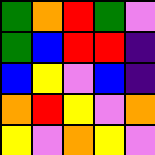[["green", "orange", "red", "green", "violet"], ["green", "blue", "red", "red", "indigo"], ["blue", "yellow", "violet", "blue", "indigo"], ["orange", "red", "yellow", "violet", "orange"], ["yellow", "violet", "orange", "yellow", "violet"]]